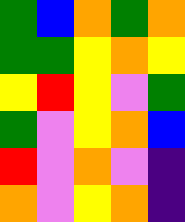[["green", "blue", "orange", "green", "orange"], ["green", "green", "yellow", "orange", "yellow"], ["yellow", "red", "yellow", "violet", "green"], ["green", "violet", "yellow", "orange", "blue"], ["red", "violet", "orange", "violet", "indigo"], ["orange", "violet", "yellow", "orange", "indigo"]]